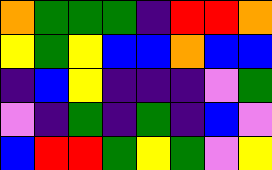[["orange", "green", "green", "green", "indigo", "red", "red", "orange"], ["yellow", "green", "yellow", "blue", "blue", "orange", "blue", "blue"], ["indigo", "blue", "yellow", "indigo", "indigo", "indigo", "violet", "green"], ["violet", "indigo", "green", "indigo", "green", "indigo", "blue", "violet"], ["blue", "red", "red", "green", "yellow", "green", "violet", "yellow"]]